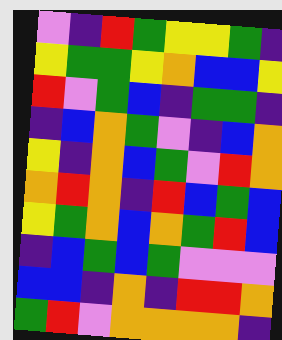[["violet", "indigo", "red", "green", "yellow", "yellow", "green", "indigo"], ["yellow", "green", "green", "yellow", "orange", "blue", "blue", "yellow"], ["red", "violet", "green", "blue", "indigo", "green", "green", "indigo"], ["indigo", "blue", "orange", "green", "violet", "indigo", "blue", "orange"], ["yellow", "indigo", "orange", "blue", "green", "violet", "red", "orange"], ["orange", "red", "orange", "indigo", "red", "blue", "green", "blue"], ["yellow", "green", "orange", "blue", "orange", "green", "red", "blue"], ["indigo", "blue", "green", "blue", "green", "violet", "violet", "violet"], ["blue", "blue", "indigo", "orange", "indigo", "red", "red", "orange"], ["green", "red", "violet", "orange", "orange", "orange", "orange", "indigo"]]